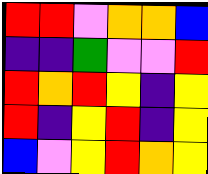[["red", "red", "violet", "orange", "orange", "blue"], ["indigo", "indigo", "green", "violet", "violet", "red"], ["red", "orange", "red", "yellow", "indigo", "yellow"], ["red", "indigo", "yellow", "red", "indigo", "yellow"], ["blue", "violet", "yellow", "red", "orange", "yellow"]]